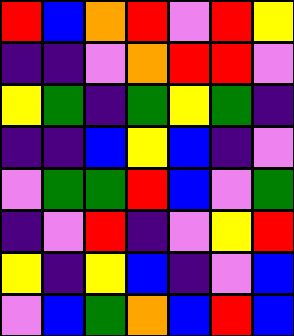[["red", "blue", "orange", "red", "violet", "red", "yellow"], ["indigo", "indigo", "violet", "orange", "red", "red", "violet"], ["yellow", "green", "indigo", "green", "yellow", "green", "indigo"], ["indigo", "indigo", "blue", "yellow", "blue", "indigo", "violet"], ["violet", "green", "green", "red", "blue", "violet", "green"], ["indigo", "violet", "red", "indigo", "violet", "yellow", "red"], ["yellow", "indigo", "yellow", "blue", "indigo", "violet", "blue"], ["violet", "blue", "green", "orange", "blue", "red", "blue"]]